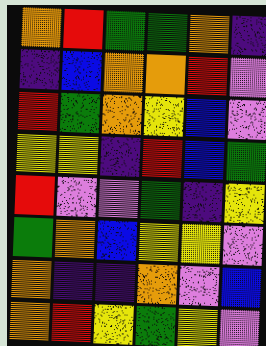[["orange", "red", "green", "green", "orange", "indigo"], ["indigo", "blue", "orange", "orange", "red", "violet"], ["red", "green", "orange", "yellow", "blue", "violet"], ["yellow", "yellow", "indigo", "red", "blue", "green"], ["red", "violet", "violet", "green", "indigo", "yellow"], ["green", "orange", "blue", "yellow", "yellow", "violet"], ["orange", "indigo", "indigo", "orange", "violet", "blue"], ["orange", "red", "yellow", "green", "yellow", "violet"]]